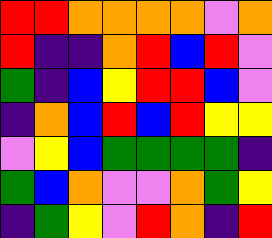[["red", "red", "orange", "orange", "orange", "orange", "violet", "orange"], ["red", "indigo", "indigo", "orange", "red", "blue", "red", "violet"], ["green", "indigo", "blue", "yellow", "red", "red", "blue", "violet"], ["indigo", "orange", "blue", "red", "blue", "red", "yellow", "yellow"], ["violet", "yellow", "blue", "green", "green", "green", "green", "indigo"], ["green", "blue", "orange", "violet", "violet", "orange", "green", "yellow"], ["indigo", "green", "yellow", "violet", "red", "orange", "indigo", "red"]]